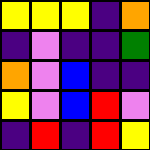[["yellow", "yellow", "yellow", "indigo", "orange"], ["indigo", "violet", "indigo", "indigo", "green"], ["orange", "violet", "blue", "indigo", "indigo"], ["yellow", "violet", "blue", "red", "violet"], ["indigo", "red", "indigo", "red", "yellow"]]